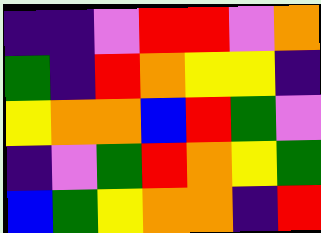[["indigo", "indigo", "violet", "red", "red", "violet", "orange"], ["green", "indigo", "red", "orange", "yellow", "yellow", "indigo"], ["yellow", "orange", "orange", "blue", "red", "green", "violet"], ["indigo", "violet", "green", "red", "orange", "yellow", "green"], ["blue", "green", "yellow", "orange", "orange", "indigo", "red"]]